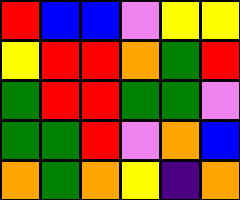[["red", "blue", "blue", "violet", "yellow", "yellow"], ["yellow", "red", "red", "orange", "green", "red"], ["green", "red", "red", "green", "green", "violet"], ["green", "green", "red", "violet", "orange", "blue"], ["orange", "green", "orange", "yellow", "indigo", "orange"]]